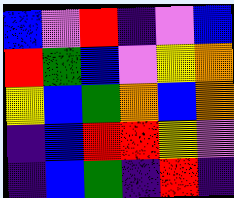[["blue", "violet", "red", "indigo", "violet", "blue"], ["red", "green", "blue", "violet", "yellow", "orange"], ["yellow", "blue", "green", "orange", "blue", "orange"], ["indigo", "blue", "red", "red", "yellow", "violet"], ["indigo", "blue", "green", "indigo", "red", "indigo"]]